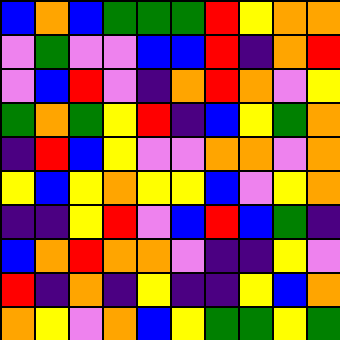[["blue", "orange", "blue", "green", "green", "green", "red", "yellow", "orange", "orange"], ["violet", "green", "violet", "violet", "blue", "blue", "red", "indigo", "orange", "red"], ["violet", "blue", "red", "violet", "indigo", "orange", "red", "orange", "violet", "yellow"], ["green", "orange", "green", "yellow", "red", "indigo", "blue", "yellow", "green", "orange"], ["indigo", "red", "blue", "yellow", "violet", "violet", "orange", "orange", "violet", "orange"], ["yellow", "blue", "yellow", "orange", "yellow", "yellow", "blue", "violet", "yellow", "orange"], ["indigo", "indigo", "yellow", "red", "violet", "blue", "red", "blue", "green", "indigo"], ["blue", "orange", "red", "orange", "orange", "violet", "indigo", "indigo", "yellow", "violet"], ["red", "indigo", "orange", "indigo", "yellow", "indigo", "indigo", "yellow", "blue", "orange"], ["orange", "yellow", "violet", "orange", "blue", "yellow", "green", "green", "yellow", "green"]]